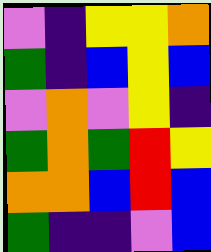[["violet", "indigo", "yellow", "yellow", "orange"], ["green", "indigo", "blue", "yellow", "blue"], ["violet", "orange", "violet", "yellow", "indigo"], ["green", "orange", "green", "red", "yellow"], ["orange", "orange", "blue", "red", "blue"], ["green", "indigo", "indigo", "violet", "blue"]]